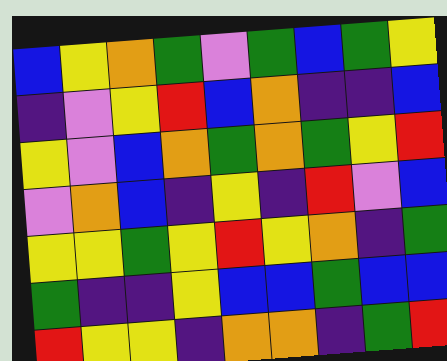[["blue", "yellow", "orange", "green", "violet", "green", "blue", "green", "yellow"], ["indigo", "violet", "yellow", "red", "blue", "orange", "indigo", "indigo", "blue"], ["yellow", "violet", "blue", "orange", "green", "orange", "green", "yellow", "red"], ["violet", "orange", "blue", "indigo", "yellow", "indigo", "red", "violet", "blue"], ["yellow", "yellow", "green", "yellow", "red", "yellow", "orange", "indigo", "green"], ["green", "indigo", "indigo", "yellow", "blue", "blue", "green", "blue", "blue"], ["red", "yellow", "yellow", "indigo", "orange", "orange", "indigo", "green", "red"]]